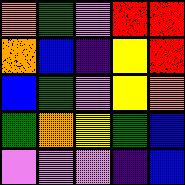[["orange", "green", "violet", "red", "red"], ["orange", "blue", "indigo", "yellow", "red"], ["blue", "green", "violet", "yellow", "orange"], ["green", "orange", "yellow", "green", "blue"], ["violet", "violet", "violet", "indigo", "blue"]]